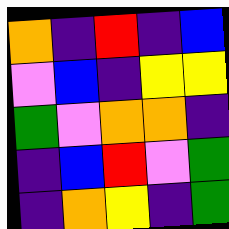[["orange", "indigo", "red", "indigo", "blue"], ["violet", "blue", "indigo", "yellow", "yellow"], ["green", "violet", "orange", "orange", "indigo"], ["indigo", "blue", "red", "violet", "green"], ["indigo", "orange", "yellow", "indigo", "green"]]